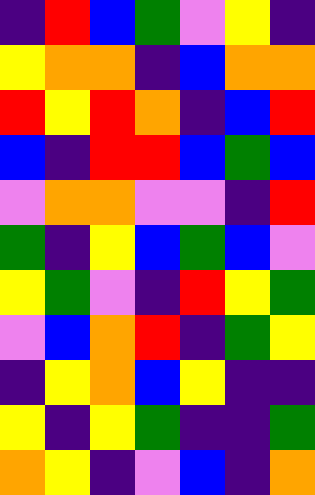[["indigo", "red", "blue", "green", "violet", "yellow", "indigo"], ["yellow", "orange", "orange", "indigo", "blue", "orange", "orange"], ["red", "yellow", "red", "orange", "indigo", "blue", "red"], ["blue", "indigo", "red", "red", "blue", "green", "blue"], ["violet", "orange", "orange", "violet", "violet", "indigo", "red"], ["green", "indigo", "yellow", "blue", "green", "blue", "violet"], ["yellow", "green", "violet", "indigo", "red", "yellow", "green"], ["violet", "blue", "orange", "red", "indigo", "green", "yellow"], ["indigo", "yellow", "orange", "blue", "yellow", "indigo", "indigo"], ["yellow", "indigo", "yellow", "green", "indigo", "indigo", "green"], ["orange", "yellow", "indigo", "violet", "blue", "indigo", "orange"]]